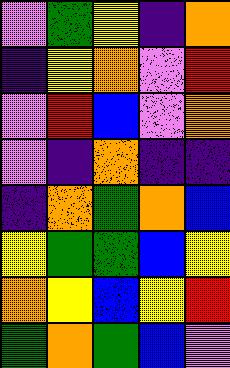[["violet", "green", "yellow", "indigo", "orange"], ["indigo", "yellow", "orange", "violet", "red"], ["violet", "red", "blue", "violet", "orange"], ["violet", "indigo", "orange", "indigo", "indigo"], ["indigo", "orange", "green", "orange", "blue"], ["yellow", "green", "green", "blue", "yellow"], ["orange", "yellow", "blue", "yellow", "red"], ["green", "orange", "green", "blue", "violet"]]